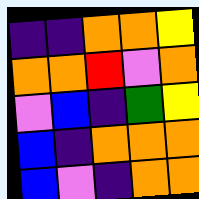[["indigo", "indigo", "orange", "orange", "yellow"], ["orange", "orange", "red", "violet", "orange"], ["violet", "blue", "indigo", "green", "yellow"], ["blue", "indigo", "orange", "orange", "orange"], ["blue", "violet", "indigo", "orange", "orange"]]